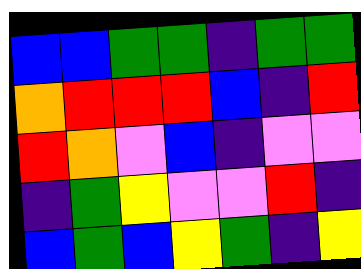[["blue", "blue", "green", "green", "indigo", "green", "green"], ["orange", "red", "red", "red", "blue", "indigo", "red"], ["red", "orange", "violet", "blue", "indigo", "violet", "violet"], ["indigo", "green", "yellow", "violet", "violet", "red", "indigo"], ["blue", "green", "blue", "yellow", "green", "indigo", "yellow"]]